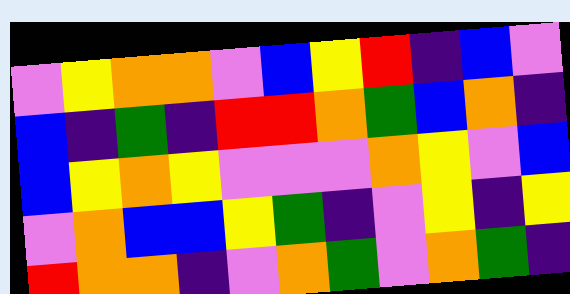[["violet", "yellow", "orange", "orange", "violet", "blue", "yellow", "red", "indigo", "blue", "violet"], ["blue", "indigo", "green", "indigo", "red", "red", "orange", "green", "blue", "orange", "indigo"], ["blue", "yellow", "orange", "yellow", "violet", "violet", "violet", "orange", "yellow", "violet", "blue"], ["violet", "orange", "blue", "blue", "yellow", "green", "indigo", "violet", "yellow", "indigo", "yellow"], ["red", "orange", "orange", "indigo", "violet", "orange", "green", "violet", "orange", "green", "indigo"]]